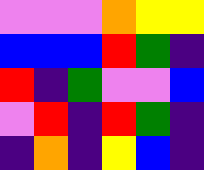[["violet", "violet", "violet", "orange", "yellow", "yellow"], ["blue", "blue", "blue", "red", "green", "indigo"], ["red", "indigo", "green", "violet", "violet", "blue"], ["violet", "red", "indigo", "red", "green", "indigo"], ["indigo", "orange", "indigo", "yellow", "blue", "indigo"]]